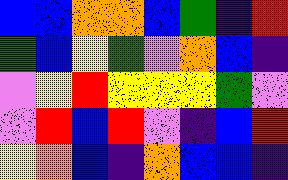[["blue", "blue", "orange", "orange", "blue", "green", "indigo", "red"], ["green", "blue", "yellow", "green", "violet", "orange", "blue", "indigo"], ["violet", "yellow", "red", "yellow", "yellow", "yellow", "green", "violet"], ["violet", "red", "blue", "red", "violet", "indigo", "blue", "red"], ["yellow", "orange", "blue", "indigo", "orange", "blue", "blue", "indigo"]]